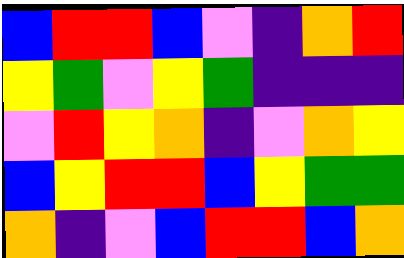[["blue", "red", "red", "blue", "violet", "indigo", "orange", "red"], ["yellow", "green", "violet", "yellow", "green", "indigo", "indigo", "indigo"], ["violet", "red", "yellow", "orange", "indigo", "violet", "orange", "yellow"], ["blue", "yellow", "red", "red", "blue", "yellow", "green", "green"], ["orange", "indigo", "violet", "blue", "red", "red", "blue", "orange"]]